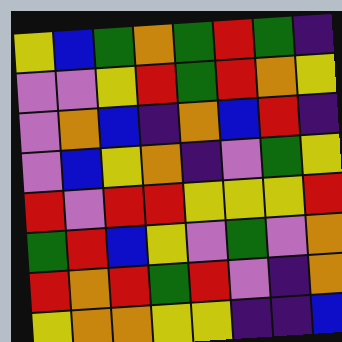[["yellow", "blue", "green", "orange", "green", "red", "green", "indigo"], ["violet", "violet", "yellow", "red", "green", "red", "orange", "yellow"], ["violet", "orange", "blue", "indigo", "orange", "blue", "red", "indigo"], ["violet", "blue", "yellow", "orange", "indigo", "violet", "green", "yellow"], ["red", "violet", "red", "red", "yellow", "yellow", "yellow", "red"], ["green", "red", "blue", "yellow", "violet", "green", "violet", "orange"], ["red", "orange", "red", "green", "red", "violet", "indigo", "orange"], ["yellow", "orange", "orange", "yellow", "yellow", "indigo", "indigo", "blue"]]